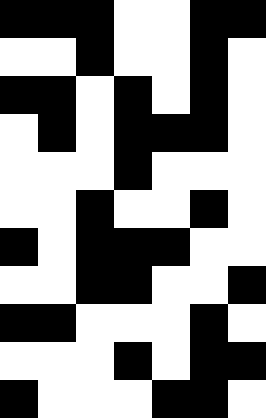[["black", "black", "black", "white", "white", "black", "black"], ["white", "white", "black", "white", "white", "black", "white"], ["black", "black", "white", "black", "white", "black", "white"], ["white", "black", "white", "black", "black", "black", "white"], ["white", "white", "white", "black", "white", "white", "white"], ["white", "white", "black", "white", "white", "black", "white"], ["black", "white", "black", "black", "black", "white", "white"], ["white", "white", "black", "black", "white", "white", "black"], ["black", "black", "white", "white", "white", "black", "white"], ["white", "white", "white", "black", "white", "black", "black"], ["black", "white", "white", "white", "black", "black", "white"]]